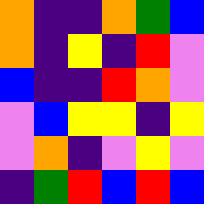[["orange", "indigo", "indigo", "orange", "green", "blue"], ["orange", "indigo", "yellow", "indigo", "red", "violet"], ["blue", "indigo", "indigo", "red", "orange", "violet"], ["violet", "blue", "yellow", "yellow", "indigo", "yellow"], ["violet", "orange", "indigo", "violet", "yellow", "violet"], ["indigo", "green", "red", "blue", "red", "blue"]]